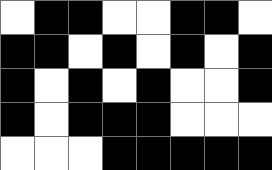[["white", "black", "black", "white", "white", "black", "black", "white"], ["black", "black", "white", "black", "white", "black", "white", "black"], ["black", "white", "black", "white", "black", "white", "white", "black"], ["black", "white", "black", "black", "black", "white", "white", "white"], ["white", "white", "white", "black", "black", "black", "black", "black"]]